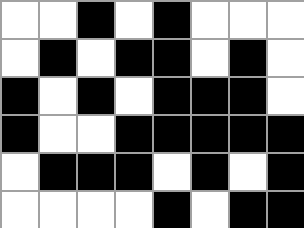[["white", "white", "black", "white", "black", "white", "white", "white"], ["white", "black", "white", "black", "black", "white", "black", "white"], ["black", "white", "black", "white", "black", "black", "black", "white"], ["black", "white", "white", "black", "black", "black", "black", "black"], ["white", "black", "black", "black", "white", "black", "white", "black"], ["white", "white", "white", "white", "black", "white", "black", "black"]]